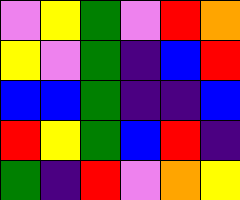[["violet", "yellow", "green", "violet", "red", "orange"], ["yellow", "violet", "green", "indigo", "blue", "red"], ["blue", "blue", "green", "indigo", "indigo", "blue"], ["red", "yellow", "green", "blue", "red", "indigo"], ["green", "indigo", "red", "violet", "orange", "yellow"]]